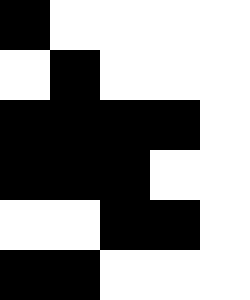[["black", "white", "white", "white", "white"], ["white", "black", "white", "white", "white"], ["black", "black", "black", "black", "white"], ["black", "black", "black", "white", "white"], ["white", "white", "black", "black", "white"], ["black", "black", "white", "white", "white"]]